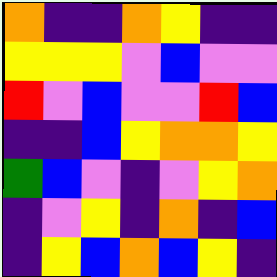[["orange", "indigo", "indigo", "orange", "yellow", "indigo", "indigo"], ["yellow", "yellow", "yellow", "violet", "blue", "violet", "violet"], ["red", "violet", "blue", "violet", "violet", "red", "blue"], ["indigo", "indigo", "blue", "yellow", "orange", "orange", "yellow"], ["green", "blue", "violet", "indigo", "violet", "yellow", "orange"], ["indigo", "violet", "yellow", "indigo", "orange", "indigo", "blue"], ["indigo", "yellow", "blue", "orange", "blue", "yellow", "indigo"]]